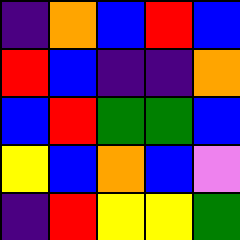[["indigo", "orange", "blue", "red", "blue"], ["red", "blue", "indigo", "indigo", "orange"], ["blue", "red", "green", "green", "blue"], ["yellow", "blue", "orange", "blue", "violet"], ["indigo", "red", "yellow", "yellow", "green"]]